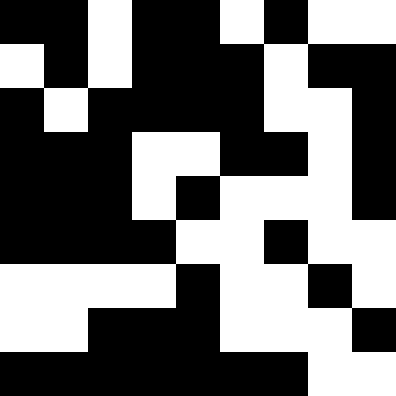[["black", "black", "white", "black", "black", "white", "black", "white", "white"], ["white", "black", "white", "black", "black", "black", "white", "black", "black"], ["black", "white", "black", "black", "black", "black", "white", "white", "black"], ["black", "black", "black", "white", "white", "black", "black", "white", "black"], ["black", "black", "black", "white", "black", "white", "white", "white", "black"], ["black", "black", "black", "black", "white", "white", "black", "white", "white"], ["white", "white", "white", "white", "black", "white", "white", "black", "white"], ["white", "white", "black", "black", "black", "white", "white", "white", "black"], ["black", "black", "black", "black", "black", "black", "black", "white", "white"]]